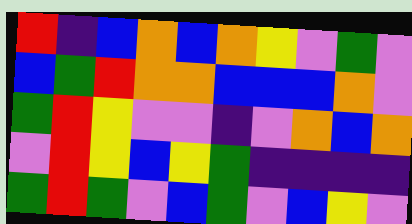[["red", "indigo", "blue", "orange", "blue", "orange", "yellow", "violet", "green", "violet"], ["blue", "green", "red", "orange", "orange", "blue", "blue", "blue", "orange", "violet"], ["green", "red", "yellow", "violet", "violet", "indigo", "violet", "orange", "blue", "orange"], ["violet", "red", "yellow", "blue", "yellow", "green", "indigo", "indigo", "indigo", "indigo"], ["green", "red", "green", "violet", "blue", "green", "violet", "blue", "yellow", "violet"]]